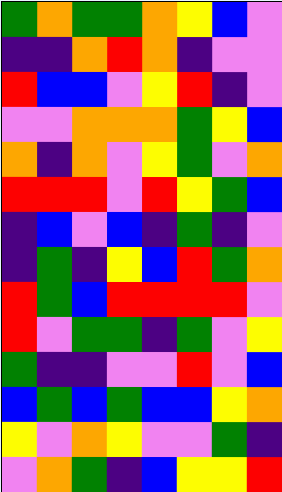[["green", "orange", "green", "green", "orange", "yellow", "blue", "violet"], ["indigo", "indigo", "orange", "red", "orange", "indigo", "violet", "violet"], ["red", "blue", "blue", "violet", "yellow", "red", "indigo", "violet"], ["violet", "violet", "orange", "orange", "orange", "green", "yellow", "blue"], ["orange", "indigo", "orange", "violet", "yellow", "green", "violet", "orange"], ["red", "red", "red", "violet", "red", "yellow", "green", "blue"], ["indigo", "blue", "violet", "blue", "indigo", "green", "indigo", "violet"], ["indigo", "green", "indigo", "yellow", "blue", "red", "green", "orange"], ["red", "green", "blue", "red", "red", "red", "red", "violet"], ["red", "violet", "green", "green", "indigo", "green", "violet", "yellow"], ["green", "indigo", "indigo", "violet", "violet", "red", "violet", "blue"], ["blue", "green", "blue", "green", "blue", "blue", "yellow", "orange"], ["yellow", "violet", "orange", "yellow", "violet", "violet", "green", "indigo"], ["violet", "orange", "green", "indigo", "blue", "yellow", "yellow", "red"]]